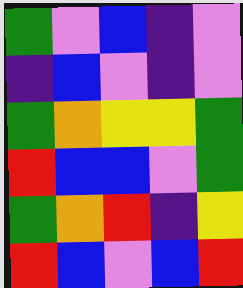[["green", "violet", "blue", "indigo", "violet"], ["indigo", "blue", "violet", "indigo", "violet"], ["green", "orange", "yellow", "yellow", "green"], ["red", "blue", "blue", "violet", "green"], ["green", "orange", "red", "indigo", "yellow"], ["red", "blue", "violet", "blue", "red"]]